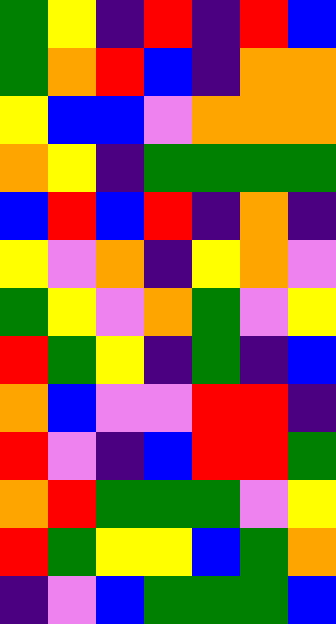[["green", "yellow", "indigo", "red", "indigo", "red", "blue"], ["green", "orange", "red", "blue", "indigo", "orange", "orange"], ["yellow", "blue", "blue", "violet", "orange", "orange", "orange"], ["orange", "yellow", "indigo", "green", "green", "green", "green"], ["blue", "red", "blue", "red", "indigo", "orange", "indigo"], ["yellow", "violet", "orange", "indigo", "yellow", "orange", "violet"], ["green", "yellow", "violet", "orange", "green", "violet", "yellow"], ["red", "green", "yellow", "indigo", "green", "indigo", "blue"], ["orange", "blue", "violet", "violet", "red", "red", "indigo"], ["red", "violet", "indigo", "blue", "red", "red", "green"], ["orange", "red", "green", "green", "green", "violet", "yellow"], ["red", "green", "yellow", "yellow", "blue", "green", "orange"], ["indigo", "violet", "blue", "green", "green", "green", "blue"]]